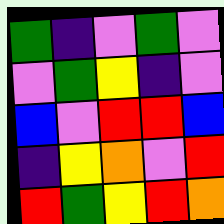[["green", "indigo", "violet", "green", "violet"], ["violet", "green", "yellow", "indigo", "violet"], ["blue", "violet", "red", "red", "blue"], ["indigo", "yellow", "orange", "violet", "red"], ["red", "green", "yellow", "red", "orange"]]